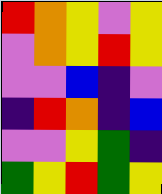[["red", "orange", "yellow", "violet", "yellow"], ["violet", "orange", "yellow", "red", "yellow"], ["violet", "violet", "blue", "indigo", "violet"], ["indigo", "red", "orange", "indigo", "blue"], ["violet", "violet", "yellow", "green", "indigo"], ["green", "yellow", "red", "green", "yellow"]]